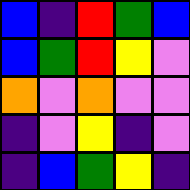[["blue", "indigo", "red", "green", "blue"], ["blue", "green", "red", "yellow", "violet"], ["orange", "violet", "orange", "violet", "violet"], ["indigo", "violet", "yellow", "indigo", "violet"], ["indigo", "blue", "green", "yellow", "indigo"]]